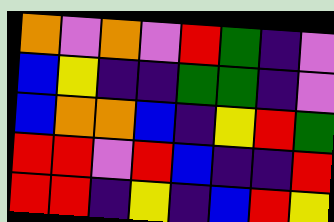[["orange", "violet", "orange", "violet", "red", "green", "indigo", "violet"], ["blue", "yellow", "indigo", "indigo", "green", "green", "indigo", "violet"], ["blue", "orange", "orange", "blue", "indigo", "yellow", "red", "green"], ["red", "red", "violet", "red", "blue", "indigo", "indigo", "red"], ["red", "red", "indigo", "yellow", "indigo", "blue", "red", "yellow"]]